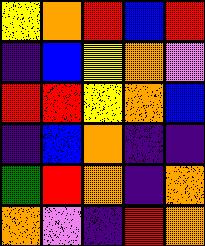[["yellow", "orange", "red", "blue", "red"], ["indigo", "blue", "yellow", "orange", "violet"], ["red", "red", "yellow", "orange", "blue"], ["indigo", "blue", "orange", "indigo", "indigo"], ["green", "red", "orange", "indigo", "orange"], ["orange", "violet", "indigo", "red", "orange"]]